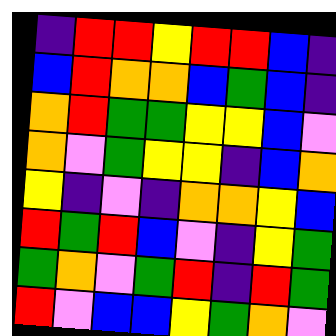[["indigo", "red", "red", "yellow", "red", "red", "blue", "indigo"], ["blue", "red", "orange", "orange", "blue", "green", "blue", "indigo"], ["orange", "red", "green", "green", "yellow", "yellow", "blue", "violet"], ["orange", "violet", "green", "yellow", "yellow", "indigo", "blue", "orange"], ["yellow", "indigo", "violet", "indigo", "orange", "orange", "yellow", "blue"], ["red", "green", "red", "blue", "violet", "indigo", "yellow", "green"], ["green", "orange", "violet", "green", "red", "indigo", "red", "green"], ["red", "violet", "blue", "blue", "yellow", "green", "orange", "violet"]]